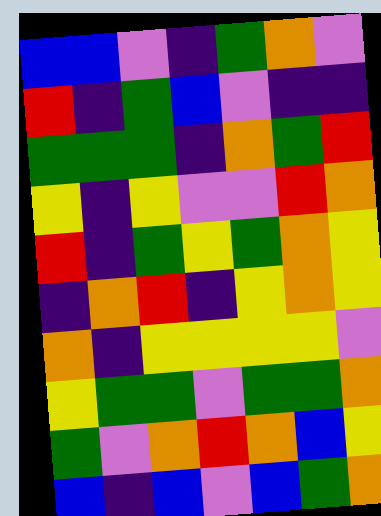[["blue", "blue", "violet", "indigo", "green", "orange", "violet"], ["red", "indigo", "green", "blue", "violet", "indigo", "indigo"], ["green", "green", "green", "indigo", "orange", "green", "red"], ["yellow", "indigo", "yellow", "violet", "violet", "red", "orange"], ["red", "indigo", "green", "yellow", "green", "orange", "yellow"], ["indigo", "orange", "red", "indigo", "yellow", "orange", "yellow"], ["orange", "indigo", "yellow", "yellow", "yellow", "yellow", "violet"], ["yellow", "green", "green", "violet", "green", "green", "orange"], ["green", "violet", "orange", "red", "orange", "blue", "yellow"], ["blue", "indigo", "blue", "violet", "blue", "green", "orange"]]